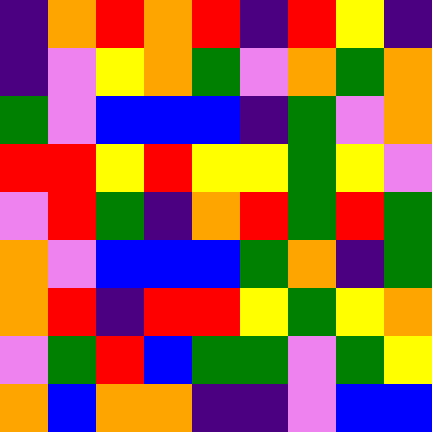[["indigo", "orange", "red", "orange", "red", "indigo", "red", "yellow", "indigo"], ["indigo", "violet", "yellow", "orange", "green", "violet", "orange", "green", "orange"], ["green", "violet", "blue", "blue", "blue", "indigo", "green", "violet", "orange"], ["red", "red", "yellow", "red", "yellow", "yellow", "green", "yellow", "violet"], ["violet", "red", "green", "indigo", "orange", "red", "green", "red", "green"], ["orange", "violet", "blue", "blue", "blue", "green", "orange", "indigo", "green"], ["orange", "red", "indigo", "red", "red", "yellow", "green", "yellow", "orange"], ["violet", "green", "red", "blue", "green", "green", "violet", "green", "yellow"], ["orange", "blue", "orange", "orange", "indigo", "indigo", "violet", "blue", "blue"]]